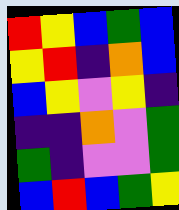[["red", "yellow", "blue", "green", "blue"], ["yellow", "red", "indigo", "orange", "blue"], ["blue", "yellow", "violet", "yellow", "indigo"], ["indigo", "indigo", "orange", "violet", "green"], ["green", "indigo", "violet", "violet", "green"], ["blue", "red", "blue", "green", "yellow"]]